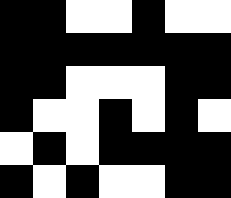[["black", "black", "white", "white", "black", "white", "white"], ["black", "black", "black", "black", "black", "black", "black"], ["black", "black", "white", "white", "white", "black", "black"], ["black", "white", "white", "black", "white", "black", "white"], ["white", "black", "white", "black", "black", "black", "black"], ["black", "white", "black", "white", "white", "black", "black"]]